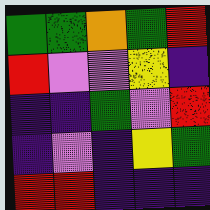[["green", "green", "orange", "green", "red"], ["red", "violet", "violet", "yellow", "indigo"], ["indigo", "indigo", "green", "violet", "red"], ["indigo", "violet", "indigo", "yellow", "green"], ["red", "red", "indigo", "indigo", "indigo"]]